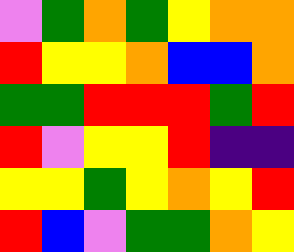[["violet", "green", "orange", "green", "yellow", "orange", "orange"], ["red", "yellow", "yellow", "orange", "blue", "blue", "orange"], ["green", "green", "red", "red", "red", "green", "red"], ["red", "violet", "yellow", "yellow", "red", "indigo", "indigo"], ["yellow", "yellow", "green", "yellow", "orange", "yellow", "red"], ["red", "blue", "violet", "green", "green", "orange", "yellow"]]